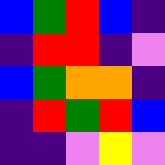[["blue", "green", "red", "blue", "indigo"], ["indigo", "red", "red", "indigo", "violet"], ["blue", "green", "orange", "orange", "indigo"], ["indigo", "red", "green", "red", "blue"], ["indigo", "indigo", "violet", "yellow", "violet"]]